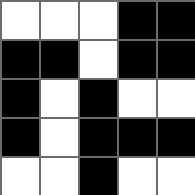[["white", "white", "white", "black", "black"], ["black", "black", "white", "black", "black"], ["black", "white", "black", "white", "white"], ["black", "white", "black", "black", "black"], ["white", "white", "black", "white", "white"]]